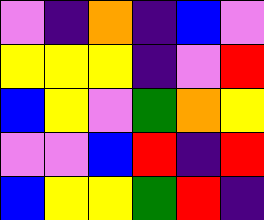[["violet", "indigo", "orange", "indigo", "blue", "violet"], ["yellow", "yellow", "yellow", "indigo", "violet", "red"], ["blue", "yellow", "violet", "green", "orange", "yellow"], ["violet", "violet", "blue", "red", "indigo", "red"], ["blue", "yellow", "yellow", "green", "red", "indigo"]]